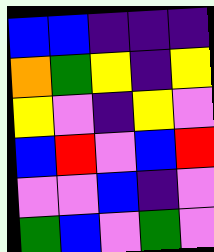[["blue", "blue", "indigo", "indigo", "indigo"], ["orange", "green", "yellow", "indigo", "yellow"], ["yellow", "violet", "indigo", "yellow", "violet"], ["blue", "red", "violet", "blue", "red"], ["violet", "violet", "blue", "indigo", "violet"], ["green", "blue", "violet", "green", "violet"]]